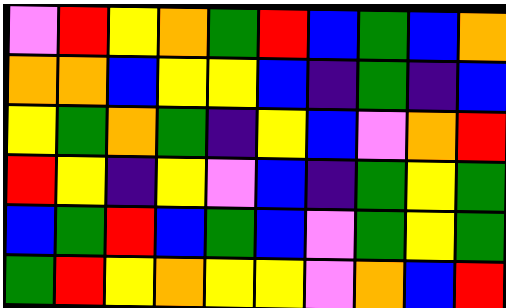[["violet", "red", "yellow", "orange", "green", "red", "blue", "green", "blue", "orange"], ["orange", "orange", "blue", "yellow", "yellow", "blue", "indigo", "green", "indigo", "blue"], ["yellow", "green", "orange", "green", "indigo", "yellow", "blue", "violet", "orange", "red"], ["red", "yellow", "indigo", "yellow", "violet", "blue", "indigo", "green", "yellow", "green"], ["blue", "green", "red", "blue", "green", "blue", "violet", "green", "yellow", "green"], ["green", "red", "yellow", "orange", "yellow", "yellow", "violet", "orange", "blue", "red"]]